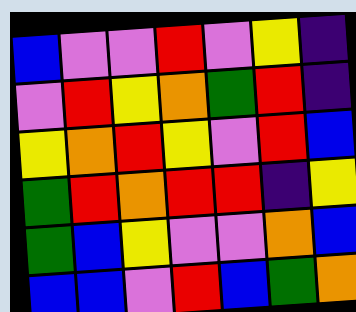[["blue", "violet", "violet", "red", "violet", "yellow", "indigo"], ["violet", "red", "yellow", "orange", "green", "red", "indigo"], ["yellow", "orange", "red", "yellow", "violet", "red", "blue"], ["green", "red", "orange", "red", "red", "indigo", "yellow"], ["green", "blue", "yellow", "violet", "violet", "orange", "blue"], ["blue", "blue", "violet", "red", "blue", "green", "orange"]]